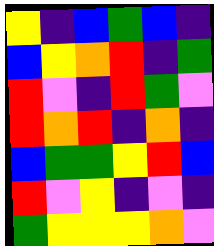[["yellow", "indigo", "blue", "green", "blue", "indigo"], ["blue", "yellow", "orange", "red", "indigo", "green"], ["red", "violet", "indigo", "red", "green", "violet"], ["red", "orange", "red", "indigo", "orange", "indigo"], ["blue", "green", "green", "yellow", "red", "blue"], ["red", "violet", "yellow", "indigo", "violet", "indigo"], ["green", "yellow", "yellow", "yellow", "orange", "violet"]]